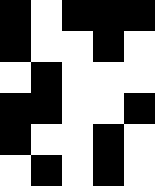[["black", "white", "black", "black", "black"], ["black", "white", "white", "black", "white"], ["white", "black", "white", "white", "white"], ["black", "black", "white", "white", "black"], ["black", "white", "white", "black", "white"], ["white", "black", "white", "black", "white"]]